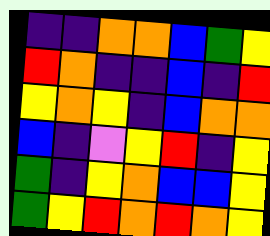[["indigo", "indigo", "orange", "orange", "blue", "green", "yellow"], ["red", "orange", "indigo", "indigo", "blue", "indigo", "red"], ["yellow", "orange", "yellow", "indigo", "blue", "orange", "orange"], ["blue", "indigo", "violet", "yellow", "red", "indigo", "yellow"], ["green", "indigo", "yellow", "orange", "blue", "blue", "yellow"], ["green", "yellow", "red", "orange", "red", "orange", "yellow"]]